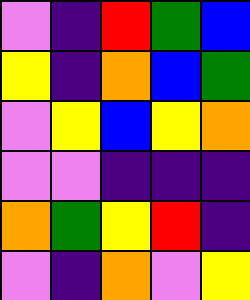[["violet", "indigo", "red", "green", "blue"], ["yellow", "indigo", "orange", "blue", "green"], ["violet", "yellow", "blue", "yellow", "orange"], ["violet", "violet", "indigo", "indigo", "indigo"], ["orange", "green", "yellow", "red", "indigo"], ["violet", "indigo", "orange", "violet", "yellow"]]